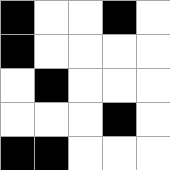[["black", "white", "white", "black", "white"], ["black", "white", "white", "white", "white"], ["white", "black", "white", "white", "white"], ["white", "white", "white", "black", "white"], ["black", "black", "white", "white", "white"]]